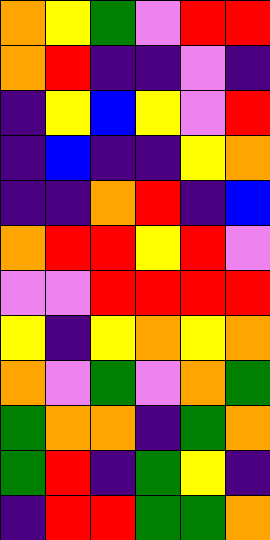[["orange", "yellow", "green", "violet", "red", "red"], ["orange", "red", "indigo", "indigo", "violet", "indigo"], ["indigo", "yellow", "blue", "yellow", "violet", "red"], ["indigo", "blue", "indigo", "indigo", "yellow", "orange"], ["indigo", "indigo", "orange", "red", "indigo", "blue"], ["orange", "red", "red", "yellow", "red", "violet"], ["violet", "violet", "red", "red", "red", "red"], ["yellow", "indigo", "yellow", "orange", "yellow", "orange"], ["orange", "violet", "green", "violet", "orange", "green"], ["green", "orange", "orange", "indigo", "green", "orange"], ["green", "red", "indigo", "green", "yellow", "indigo"], ["indigo", "red", "red", "green", "green", "orange"]]